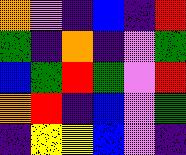[["orange", "violet", "indigo", "blue", "indigo", "red"], ["green", "indigo", "orange", "indigo", "violet", "green"], ["blue", "green", "red", "green", "violet", "red"], ["orange", "red", "indigo", "blue", "violet", "green"], ["indigo", "yellow", "yellow", "blue", "violet", "indigo"]]